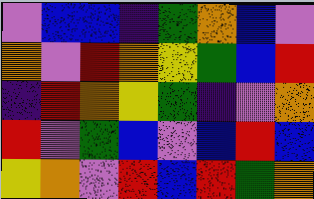[["violet", "blue", "blue", "indigo", "green", "orange", "blue", "violet"], ["orange", "violet", "red", "orange", "yellow", "green", "blue", "red"], ["indigo", "red", "orange", "yellow", "green", "indigo", "violet", "orange"], ["red", "violet", "green", "blue", "violet", "blue", "red", "blue"], ["yellow", "orange", "violet", "red", "blue", "red", "green", "orange"]]